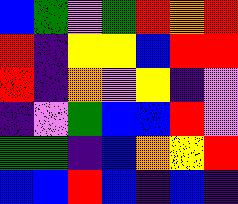[["blue", "green", "violet", "green", "red", "orange", "red"], ["red", "indigo", "yellow", "yellow", "blue", "red", "red"], ["red", "indigo", "orange", "violet", "yellow", "indigo", "violet"], ["indigo", "violet", "green", "blue", "blue", "red", "violet"], ["green", "green", "indigo", "blue", "orange", "yellow", "red"], ["blue", "blue", "red", "blue", "indigo", "blue", "indigo"]]